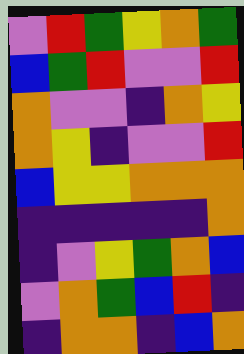[["violet", "red", "green", "yellow", "orange", "green"], ["blue", "green", "red", "violet", "violet", "red"], ["orange", "violet", "violet", "indigo", "orange", "yellow"], ["orange", "yellow", "indigo", "violet", "violet", "red"], ["blue", "yellow", "yellow", "orange", "orange", "orange"], ["indigo", "indigo", "indigo", "indigo", "indigo", "orange"], ["indigo", "violet", "yellow", "green", "orange", "blue"], ["violet", "orange", "green", "blue", "red", "indigo"], ["indigo", "orange", "orange", "indigo", "blue", "orange"]]